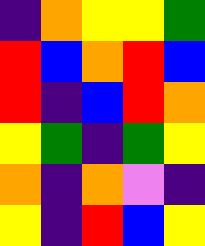[["indigo", "orange", "yellow", "yellow", "green"], ["red", "blue", "orange", "red", "blue"], ["red", "indigo", "blue", "red", "orange"], ["yellow", "green", "indigo", "green", "yellow"], ["orange", "indigo", "orange", "violet", "indigo"], ["yellow", "indigo", "red", "blue", "yellow"]]